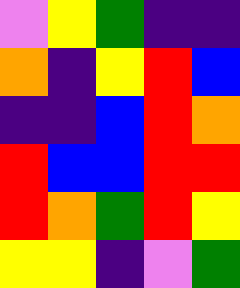[["violet", "yellow", "green", "indigo", "indigo"], ["orange", "indigo", "yellow", "red", "blue"], ["indigo", "indigo", "blue", "red", "orange"], ["red", "blue", "blue", "red", "red"], ["red", "orange", "green", "red", "yellow"], ["yellow", "yellow", "indigo", "violet", "green"]]